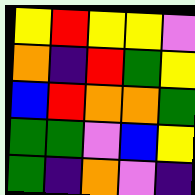[["yellow", "red", "yellow", "yellow", "violet"], ["orange", "indigo", "red", "green", "yellow"], ["blue", "red", "orange", "orange", "green"], ["green", "green", "violet", "blue", "yellow"], ["green", "indigo", "orange", "violet", "indigo"]]